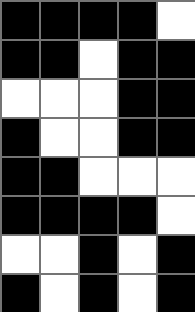[["black", "black", "black", "black", "white"], ["black", "black", "white", "black", "black"], ["white", "white", "white", "black", "black"], ["black", "white", "white", "black", "black"], ["black", "black", "white", "white", "white"], ["black", "black", "black", "black", "white"], ["white", "white", "black", "white", "black"], ["black", "white", "black", "white", "black"]]